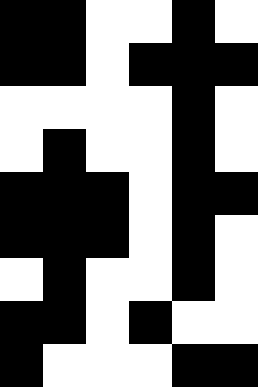[["black", "black", "white", "white", "black", "white"], ["black", "black", "white", "black", "black", "black"], ["white", "white", "white", "white", "black", "white"], ["white", "black", "white", "white", "black", "white"], ["black", "black", "black", "white", "black", "black"], ["black", "black", "black", "white", "black", "white"], ["white", "black", "white", "white", "black", "white"], ["black", "black", "white", "black", "white", "white"], ["black", "white", "white", "white", "black", "black"]]